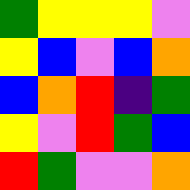[["green", "yellow", "yellow", "yellow", "violet"], ["yellow", "blue", "violet", "blue", "orange"], ["blue", "orange", "red", "indigo", "green"], ["yellow", "violet", "red", "green", "blue"], ["red", "green", "violet", "violet", "orange"]]